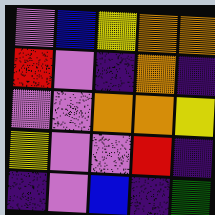[["violet", "blue", "yellow", "orange", "orange"], ["red", "violet", "indigo", "orange", "indigo"], ["violet", "violet", "orange", "orange", "yellow"], ["yellow", "violet", "violet", "red", "indigo"], ["indigo", "violet", "blue", "indigo", "green"]]